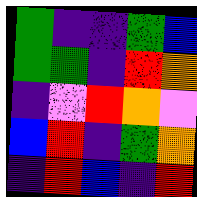[["green", "indigo", "indigo", "green", "blue"], ["green", "green", "indigo", "red", "orange"], ["indigo", "violet", "red", "orange", "violet"], ["blue", "red", "indigo", "green", "orange"], ["indigo", "red", "blue", "indigo", "red"]]